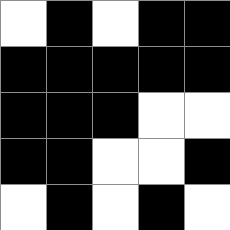[["white", "black", "white", "black", "black"], ["black", "black", "black", "black", "black"], ["black", "black", "black", "white", "white"], ["black", "black", "white", "white", "black"], ["white", "black", "white", "black", "white"]]